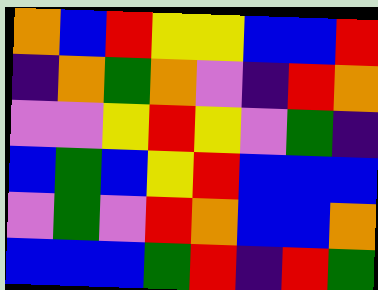[["orange", "blue", "red", "yellow", "yellow", "blue", "blue", "red"], ["indigo", "orange", "green", "orange", "violet", "indigo", "red", "orange"], ["violet", "violet", "yellow", "red", "yellow", "violet", "green", "indigo"], ["blue", "green", "blue", "yellow", "red", "blue", "blue", "blue"], ["violet", "green", "violet", "red", "orange", "blue", "blue", "orange"], ["blue", "blue", "blue", "green", "red", "indigo", "red", "green"]]